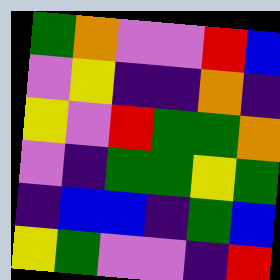[["green", "orange", "violet", "violet", "red", "blue"], ["violet", "yellow", "indigo", "indigo", "orange", "indigo"], ["yellow", "violet", "red", "green", "green", "orange"], ["violet", "indigo", "green", "green", "yellow", "green"], ["indigo", "blue", "blue", "indigo", "green", "blue"], ["yellow", "green", "violet", "violet", "indigo", "red"]]